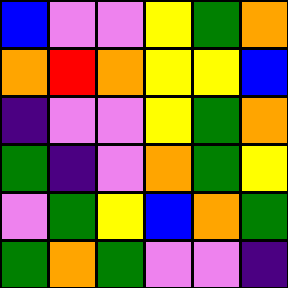[["blue", "violet", "violet", "yellow", "green", "orange"], ["orange", "red", "orange", "yellow", "yellow", "blue"], ["indigo", "violet", "violet", "yellow", "green", "orange"], ["green", "indigo", "violet", "orange", "green", "yellow"], ["violet", "green", "yellow", "blue", "orange", "green"], ["green", "orange", "green", "violet", "violet", "indigo"]]